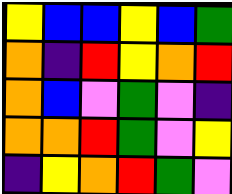[["yellow", "blue", "blue", "yellow", "blue", "green"], ["orange", "indigo", "red", "yellow", "orange", "red"], ["orange", "blue", "violet", "green", "violet", "indigo"], ["orange", "orange", "red", "green", "violet", "yellow"], ["indigo", "yellow", "orange", "red", "green", "violet"]]